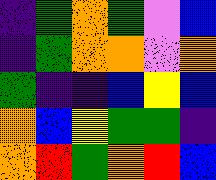[["indigo", "green", "orange", "green", "violet", "blue"], ["indigo", "green", "orange", "orange", "violet", "orange"], ["green", "indigo", "indigo", "blue", "yellow", "blue"], ["orange", "blue", "yellow", "green", "green", "indigo"], ["orange", "red", "green", "orange", "red", "blue"]]